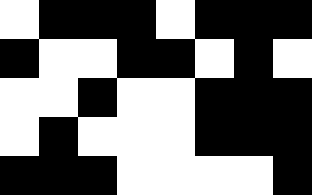[["white", "black", "black", "black", "white", "black", "black", "black"], ["black", "white", "white", "black", "black", "white", "black", "white"], ["white", "white", "black", "white", "white", "black", "black", "black"], ["white", "black", "white", "white", "white", "black", "black", "black"], ["black", "black", "black", "white", "white", "white", "white", "black"]]